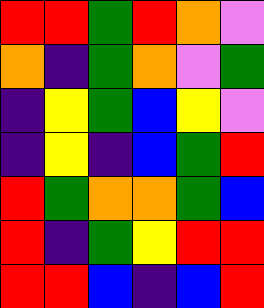[["red", "red", "green", "red", "orange", "violet"], ["orange", "indigo", "green", "orange", "violet", "green"], ["indigo", "yellow", "green", "blue", "yellow", "violet"], ["indigo", "yellow", "indigo", "blue", "green", "red"], ["red", "green", "orange", "orange", "green", "blue"], ["red", "indigo", "green", "yellow", "red", "red"], ["red", "red", "blue", "indigo", "blue", "red"]]